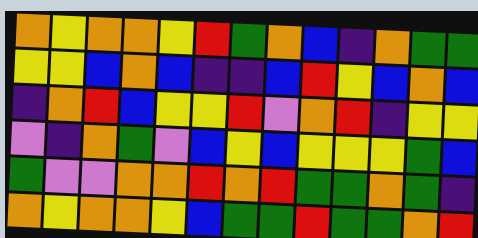[["orange", "yellow", "orange", "orange", "yellow", "red", "green", "orange", "blue", "indigo", "orange", "green", "green"], ["yellow", "yellow", "blue", "orange", "blue", "indigo", "indigo", "blue", "red", "yellow", "blue", "orange", "blue"], ["indigo", "orange", "red", "blue", "yellow", "yellow", "red", "violet", "orange", "red", "indigo", "yellow", "yellow"], ["violet", "indigo", "orange", "green", "violet", "blue", "yellow", "blue", "yellow", "yellow", "yellow", "green", "blue"], ["green", "violet", "violet", "orange", "orange", "red", "orange", "red", "green", "green", "orange", "green", "indigo"], ["orange", "yellow", "orange", "orange", "yellow", "blue", "green", "green", "red", "green", "green", "orange", "red"]]